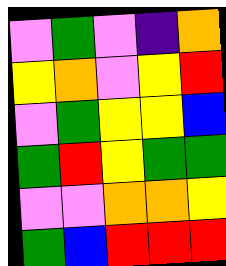[["violet", "green", "violet", "indigo", "orange"], ["yellow", "orange", "violet", "yellow", "red"], ["violet", "green", "yellow", "yellow", "blue"], ["green", "red", "yellow", "green", "green"], ["violet", "violet", "orange", "orange", "yellow"], ["green", "blue", "red", "red", "red"]]